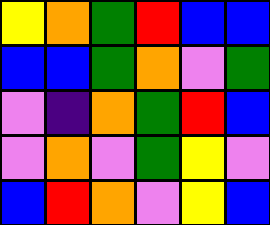[["yellow", "orange", "green", "red", "blue", "blue"], ["blue", "blue", "green", "orange", "violet", "green"], ["violet", "indigo", "orange", "green", "red", "blue"], ["violet", "orange", "violet", "green", "yellow", "violet"], ["blue", "red", "orange", "violet", "yellow", "blue"]]